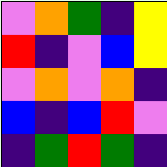[["violet", "orange", "green", "indigo", "yellow"], ["red", "indigo", "violet", "blue", "yellow"], ["violet", "orange", "violet", "orange", "indigo"], ["blue", "indigo", "blue", "red", "violet"], ["indigo", "green", "red", "green", "indigo"]]